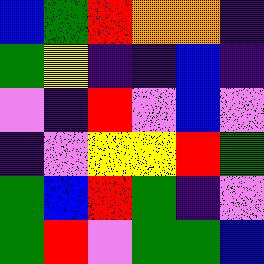[["blue", "green", "red", "orange", "orange", "indigo"], ["green", "yellow", "indigo", "indigo", "blue", "indigo"], ["violet", "indigo", "red", "violet", "blue", "violet"], ["indigo", "violet", "yellow", "yellow", "red", "green"], ["green", "blue", "red", "green", "indigo", "violet"], ["green", "red", "violet", "green", "green", "blue"]]